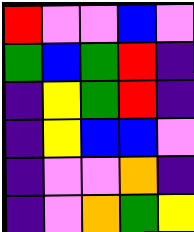[["red", "violet", "violet", "blue", "violet"], ["green", "blue", "green", "red", "indigo"], ["indigo", "yellow", "green", "red", "indigo"], ["indigo", "yellow", "blue", "blue", "violet"], ["indigo", "violet", "violet", "orange", "indigo"], ["indigo", "violet", "orange", "green", "yellow"]]